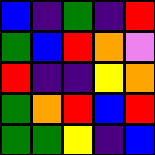[["blue", "indigo", "green", "indigo", "red"], ["green", "blue", "red", "orange", "violet"], ["red", "indigo", "indigo", "yellow", "orange"], ["green", "orange", "red", "blue", "red"], ["green", "green", "yellow", "indigo", "blue"]]